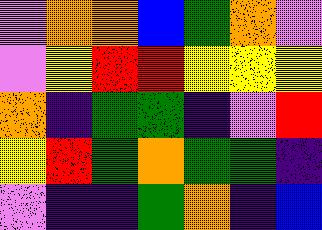[["violet", "orange", "orange", "blue", "green", "orange", "violet"], ["violet", "yellow", "red", "red", "yellow", "yellow", "yellow"], ["orange", "indigo", "green", "green", "indigo", "violet", "red"], ["yellow", "red", "green", "orange", "green", "green", "indigo"], ["violet", "indigo", "indigo", "green", "orange", "indigo", "blue"]]